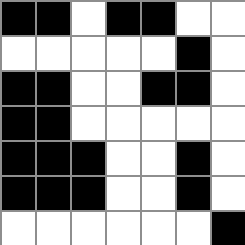[["black", "black", "white", "black", "black", "white", "white"], ["white", "white", "white", "white", "white", "black", "white"], ["black", "black", "white", "white", "black", "black", "white"], ["black", "black", "white", "white", "white", "white", "white"], ["black", "black", "black", "white", "white", "black", "white"], ["black", "black", "black", "white", "white", "black", "white"], ["white", "white", "white", "white", "white", "white", "black"]]